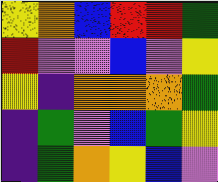[["yellow", "orange", "blue", "red", "red", "green"], ["red", "violet", "violet", "blue", "violet", "yellow"], ["yellow", "indigo", "orange", "orange", "orange", "green"], ["indigo", "green", "violet", "blue", "green", "yellow"], ["indigo", "green", "orange", "yellow", "blue", "violet"]]